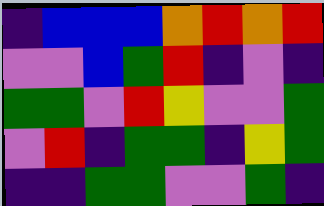[["indigo", "blue", "blue", "blue", "orange", "red", "orange", "red"], ["violet", "violet", "blue", "green", "red", "indigo", "violet", "indigo"], ["green", "green", "violet", "red", "yellow", "violet", "violet", "green"], ["violet", "red", "indigo", "green", "green", "indigo", "yellow", "green"], ["indigo", "indigo", "green", "green", "violet", "violet", "green", "indigo"]]